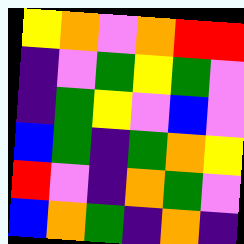[["yellow", "orange", "violet", "orange", "red", "red"], ["indigo", "violet", "green", "yellow", "green", "violet"], ["indigo", "green", "yellow", "violet", "blue", "violet"], ["blue", "green", "indigo", "green", "orange", "yellow"], ["red", "violet", "indigo", "orange", "green", "violet"], ["blue", "orange", "green", "indigo", "orange", "indigo"]]